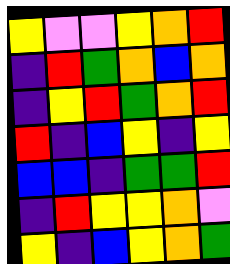[["yellow", "violet", "violet", "yellow", "orange", "red"], ["indigo", "red", "green", "orange", "blue", "orange"], ["indigo", "yellow", "red", "green", "orange", "red"], ["red", "indigo", "blue", "yellow", "indigo", "yellow"], ["blue", "blue", "indigo", "green", "green", "red"], ["indigo", "red", "yellow", "yellow", "orange", "violet"], ["yellow", "indigo", "blue", "yellow", "orange", "green"]]